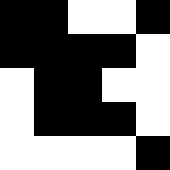[["black", "black", "white", "white", "black"], ["black", "black", "black", "black", "white"], ["white", "black", "black", "white", "white"], ["white", "black", "black", "black", "white"], ["white", "white", "white", "white", "black"]]